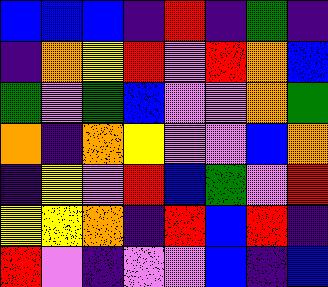[["blue", "blue", "blue", "indigo", "red", "indigo", "green", "indigo"], ["indigo", "orange", "yellow", "red", "violet", "red", "orange", "blue"], ["green", "violet", "green", "blue", "violet", "violet", "orange", "green"], ["orange", "indigo", "orange", "yellow", "violet", "violet", "blue", "orange"], ["indigo", "yellow", "violet", "red", "blue", "green", "violet", "red"], ["yellow", "yellow", "orange", "indigo", "red", "blue", "red", "indigo"], ["red", "violet", "indigo", "violet", "violet", "blue", "indigo", "blue"]]